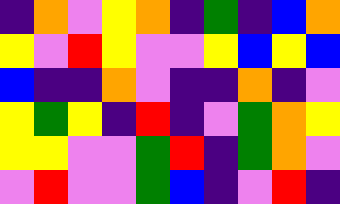[["indigo", "orange", "violet", "yellow", "orange", "indigo", "green", "indigo", "blue", "orange"], ["yellow", "violet", "red", "yellow", "violet", "violet", "yellow", "blue", "yellow", "blue"], ["blue", "indigo", "indigo", "orange", "violet", "indigo", "indigo", "orange", "indigo", "violet"], ["yellow", "green", "yellow", "indigo", "red", "indigo", "violet", "green", "orange", "yellow"], ["yellow", "yellow", "violet", "violet", "green", "red", "indigo", "green", "orange", "violet"], ["violet", "red", "violet", "violet", "green", "blue", "indigo", "violet", "red", "indigo"]]